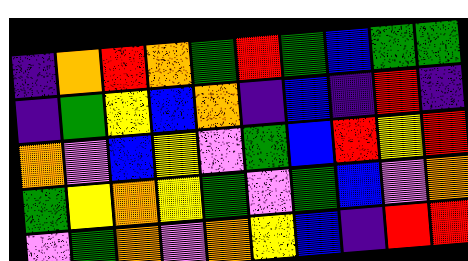[["indigo", "orange", "red", "orange", "green", "red", "green", "blue", "green", "green"], ["indigo", "green", "yellow", "blue", "orange", "indigo", "blue", "indigo", "red", "indigo"], ["orange", "violet", "blue", "yellow", "violet", "green", "blue", "red", "yellow", "red"], ["green", "yellow", "orange", "yellow", "green", "violet", "green", "blue", "violet", "orange"], ["violet", "green", "orange", "violet", "orange", "yellow", "blue", "indigo", "red", "red"]]